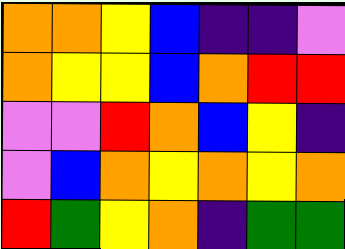[["orange", "orange", "yellow", "blue", "indigo", "indigo", "violet"], ["orange", "yellow", "yellow", "blue", "orange", "red", "red"], ["violet", "violet", "red", "orange", "blue", "yellow", "indigo"], ["violet", "blue", "orange", "yellow", "orange", "yellow", "orange"], ["red", "green", "yellow", "orange", "indigo", "green", "green"]]